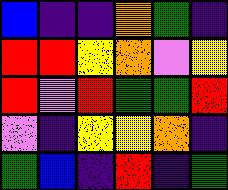[["blue", "indigo", "indigo", "orange", "green", "indigo"], ["red", "red", "yellow", "orange", "violet", "yellow"], ["red", "violet", "red", "green", "green", "red"], ["violet", "indigo", "yellow", "yellow", "orange", "indigo"], ["green", "blue", "indigo", "red", "indigo", "green"]]